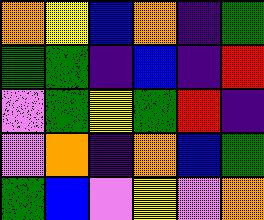[["orange", "yellow", "blue", "orange", "indigo", "green"], ["green", "green", "indigo", "blue", "indigo", "red"], ["violet", "green", "yellow", "green", "red", "indigo"], ["violet", "orange", "indigo", "orange", "blue", "green"], ["green", "blue", "violet", "yellow", "violet", "orange"]]